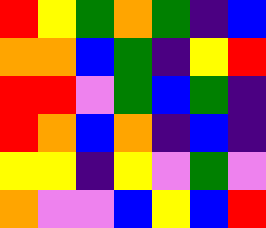[["red", "yellow", "green", "orange", "green", "indigo", "blue"], ["orange", "orange", "blue", "green", "indigo", "yellow", "red"], ["red", "red", "violet", "green", "blue", "green", "indigo"], ["red", "orange", "blue", "orange", "indigo", "blue", "indigo"], ["yellow", "yellow", "indigo", "yellow", "violet", "green", "violet"], ["orange", "violet", "violet", "blue", "yellow", "blue", "red"]]